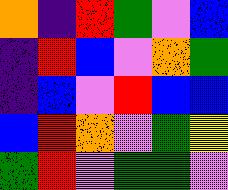[["orange", "indigo", "red", "green", "violet", "blue"], ["indigo", "red", "blue", "violet", "orange", "green"], ["indigo", "blue", "violet", "red", "blue", "blue"], ["blue", "red", "orange", "violet", "green", "yellow"], ["green", "red", "violet", "green", "green", "violet"]]